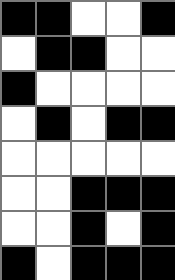[["black", "black", "white", "white", "black"], ["white", "black", "black", "white", "white"], ["black", "white", "white", "white", "white"], ["white", "black", "white", "black", "black"], ["white", "white", "white", "white", "white"], ["white", "white", "black", "black", "black"], ["white", "white", "black", "white", "black"], ["black", "white", "black", "black", "black"]]